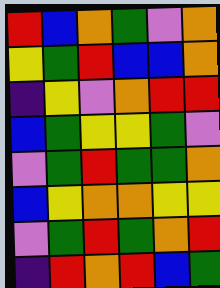[["red", "blue", "orange", "green", "violet", "orange"], ["yellow", "green", "red", "blue", "blue", "orange"], ["indigo", "yellow", "violet", "orange", "red", "red"], ["blue", "green", "yellow", "yellow", "green", "violet"], ["violet", "green", "red", "green", "green", "orange"], ["blue", "yellow", "orange", "orange", "yellow", "yellow"], ["violet", "green", "red", "green", "orange", "red"], ["indigo", "red", "orange", "red", "blue", "green"]]